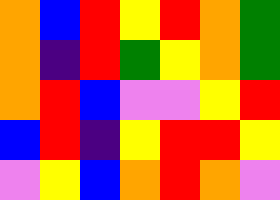[["orange", "blue", "red", "yellow", "red", "orange", "green"], ["orange", "indigo", "red", "green", "yellow", "orange", "green"], ["orange", "red", "blue", "violet", "violet", "yellow", "red"], ["blue", "red", "indigo", "yellow", "red", "red", "yellow"], ["violet", "yellow", "blue", "orange", "red", "orange", "violet"]]